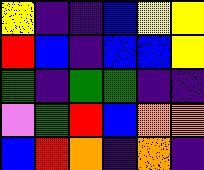[["yellow", "indigo", "indigo", "blue", "yellow", "yellow"], ["red", "blue", "indigo", "blue", "blue", "yellow"], ["green", "indigo", "green", "green", "indigo", "indigo"], ["violet", "green", "red", "blue", "orange", "orange"], ["blue", "red", "orange", "indigo", "orange", "indigo"]]